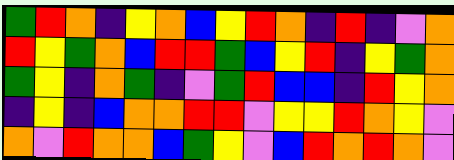[["green", "red", "orange", "indigo", "yellow", "orange", "blue", "yellow", "red", "orange", "indigo", "red", "indigo", "violet", "orange"], ["red", "yellow", "green", "orange", "blue", "red", "red", "green", "blue", "yellow", "red", "indigo", "yellow", "green", "orange"], ["green", "yellow", "indigo", "orange", "green", "indigo", "violet", "green", "red", "blue", "blue", "indigo", "red", "yellow", "orange"], ["indigo", "yellow", "indigo", "blue", "orange", "orange", "red", "red", "violet", "yellow", "yellow", "red", "orange", "yellow", "violet"], ["orange", "violet", "red", "orange", "orange", "blue", "green", "yellow", "violet", "blue", "red", "orange", "red", "orange", "violet"]]